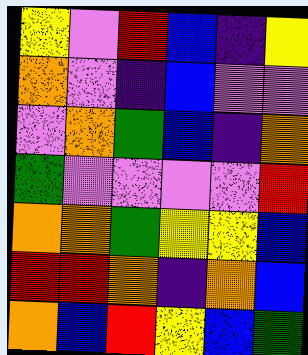[["yellow", "violet", "red", "blue", "indigo", "yellow"], ["orange", "violet", "indigo", "blue", "violet", "violet"], ["violet", "orange", "green", "blue", "indigo", "orange"], ["green", "violet", "violet", "violet", "violet", "red"], ["orange", "orange", "green", "yellow", "yellow", "blue"], ["red", "red", "orange", "indigo", "orange", "blue"], ["orange", "blue", "red", "yellow", "blue", "green"]]